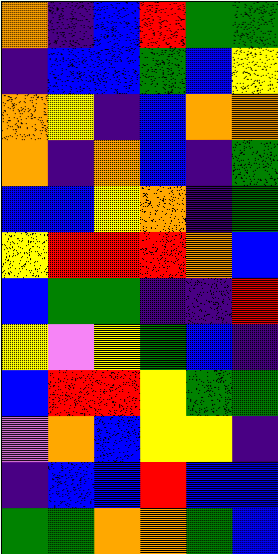[["orange", "indigo", "blue", "red", "green", "green"], ["indigo", "blue", "blue", "green", "blue", "yellow"], ["orange", "yellow", "indigo", "blue", "orange", "orange"], ["orange", "indigo", "orange", "blue", "indigo", "green"], ["blue", "blue", "yellow", "orange", "indigo", "green"], ["yellow", "red", "red", "red", "orange", "blue"], ["blue", "green", "green", "indigo", "indigo", "red"], ["yellow", "violet", "yellow", "green", "blue", "indigo"], ["blue", "red", "red", "yellow", "green", "green"], ["violet", "orange", "blue", "yellow", "yellow", "indigo"], ["indigo", "blue", "blue", "red", "blue", "blue"], ["green", "green", "orange", "orange", "green", "blue"]]